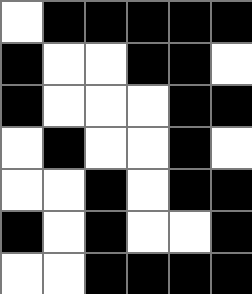[["white", "black", "black", "black", "black", "black"], ["black", "white", "white", "black", "black", "white"], ["black", "white", "white", "white", "black", "black"], ["white", "black", "white", "white", "black", "white"], ["white", "white", "black", "white", "black", "black"], ["black", "white", "black", "white", "white", "black"], ["white", "white", "black", "black", "black", "black"]]